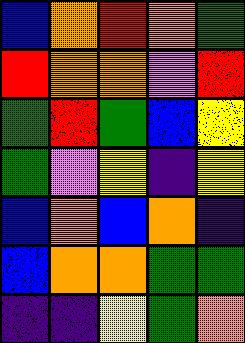[["blue", "orange", "red", "orange", "green"], ["red", "orange", "orange", "violet", "red"], ["green", "red", "green", "blue", "yellow"], ["green", "violet", "yellow", "indigo", "yellow"], ["blue", "orange", "blue", "orange", "indigo"], ["blue", "orange", "orange", "green", "green"], ["indigo", "indigo", "yellow", "green", "orange"]]